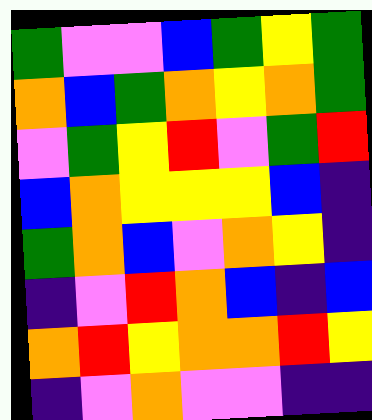[["green", "violet", "violet", "blue", "green", "yellow", "green"], ["orange", "blue", "green", "orange", "yellow", "orange", "green"], ["violet", "green", "yellow", "red", "violet", "green", "red"], ["blue", "orange", "yellow", "yellow", "yellow", "blue", "indigo"], ["green", "orange", "blue", "violet", "orange", "yellow", "indigo"], ["indigo", "violet", "red", "orange", "blue", "indigo", "blue"], ["orange", "red", "yellow", "orange", "orange", "red", "yellow"], ["indigo", "violet", "orange", "violet", "violet", "indigo", "indigo"]]